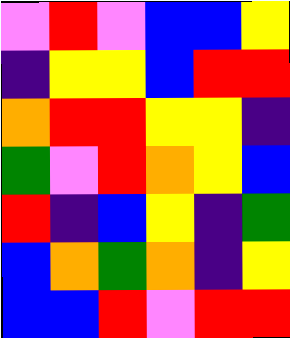[["violet", "red", "violet", "blue", "blue", "yellow"], ["indigo", "yellow", "yellow", "blue", "red", "red"], ["orange", "red", "red", "yellow", "yellow", "indigo"], ["green", "violet", "red", "orange", "yellow", "blue"], ["red", "indigo", "blue", "yellow", "indigo", "green"], ["blue", "orange", "green", "orange", "indigo", "yellow"], ["blue", "blue", "red", "violet", "red", "red"]]